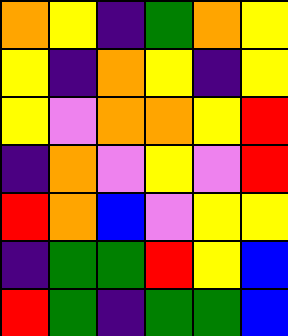[["orange", "yellow", "indigo", "green", "orange", "yellow"], ["yellow", "indigo", "orange", "yellow", "indigo", "yellow"], ["yellow", "violet", "orange", "orange", "yellow", "red"], ["indigo", "orange", "violet", "yellow", "violet", "red"], ["red", "orange", "blue", "violet", "yellow", "yellow"], ["indigo", "green", "green", "red", "yellow", "blue"], ["red", "green", "indigo", "green", "green", "blue"]]